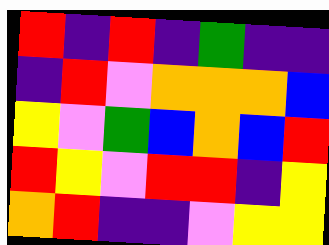[["red", "indigo", "red", "indigo", "green", "indigo", "indigo"], ["indigo", "red", "violet", "orange", "orange", "orange", "blue"], ["yellow", "violet", "green", "blue", "orange", "blue", "red"], ["red", "yellow", "violet", "red", "red", "indigo", "yellow"], ["orange", "red", "indigo", "indigo", "violet", "yellow", "yellow"]]